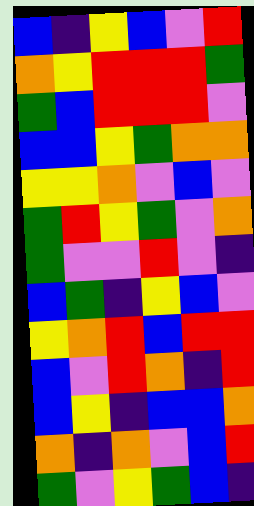[["blue", "indigo", "yellow", "blue", "violet", "red"], ["orange", "yellow", "red", "red", "red", "green"], ["green", "blue", "red", "red", "red", "violet"], ["blue", "blue", "yellow", "green", "orange", "orange"], ["yellow", "yellow", "orange", "violet", "blue", "violet"], ["green", "red", "yellow", "green", "violet", "orange"], ["green", "violet", "violet", "red", "violet", "indigo"], ["blue", "green", "indigo", "yellow", "blue", "violet"], ["yellow", "orange", "red", "blue", "red", "red"], ["blue", "violet", "red", "orange", "indigo", "red"], ["blue", "yellow", "indigo", "blue", "blue", "orange"], ["orange", "indigo", "orange", "violet", "blue", "red"], ["green", "violet", "yellow", "green", "blue", "indigo"]]